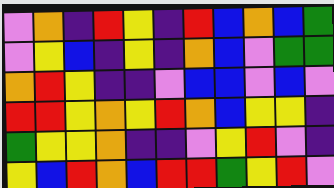[["violet", "orange", "indigo", "red", "yellow", "indigo", "red", "blue", "orange", "blue", "green"], ["violet", "yellow", "blue", "indigo", "yellow", "indigo", "orange", "blue", "violet", "green", "green"], ["orange", "red", "yellow", "indigo", "indigo", "violet", "blue", "blue", "violet", "blue", "violet"], ["red", "red", "yellow", "orange", "yellow", "red", "orange", "blue", "yellow", "yellow", "indigo"], ["green", "yellow", "yellow", "orange", "indigo", "indigo", "violet", "yellow", "red", "violet", "indigo"], ["yellow", "blue", "red", "orange", "blue", "red", "red", "green", "yellow", "red", "violet"]]